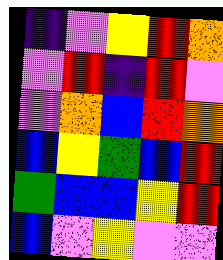[["indigo", "violet", "yellow", "red", "orange"], ["violet", "red", "indigo", "red", "violet"], ["violet", "orange", "blue", "red", "orange"], ["blue", "yellow", "green", "blue", "red"], ["green", "blue", "blue", "yellow", "red"], ["blue", "violet", "yellow", "violet", "violet"]]